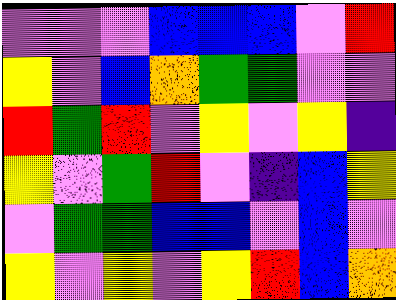[["violet", "violet", "violet", "blue", "blue", "blue", "violet", "red"], ["yellow", "violet", "blue", "orange", "green", "green", "violet", "violet"], ["red", "green", "red", "violet", "yellow", "violet", "yellow", "indigo"], ["yellow", "violet", "green", "red", "violet", "indigo", "blue", "yellow"], ["violet", "green", "green", "blue", "blue", "violet", "blue", "violet"], ["yellow", "violet", "yellow", "violet", "yellow", "red", "blue", "orange"]]